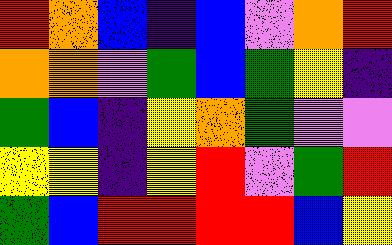[["red", "orange", "blue", "indigo", "blue", "violet", "orange", "red"], ["orange", "orange", "violet", "green", "blue", "green", "yellow", "indigo"], ["green", "blue", "indigo", "yellow", "orange", "green", "violet", "violet"], ["yellow", "yellow", "indigo", "yellow", "red", "violet", "green", "red"], ["green", "blue", "red", "red", "red", "red", "blue", "yellow"]]